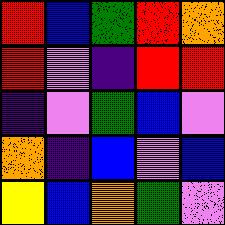[["red", "blue", "green", "red", "orange"], ["red", "violet", "indigo", "red", "red"], ["indigo", "violet", "green", "blue", "violet"], ["orange", "indigo", "blue", "violet", "blue"], ["yellow", "blue", "orange", "green", "violet"]]